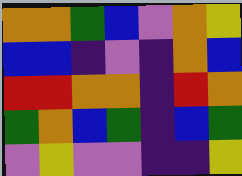[["orange", "orange", "green", "blue", "violet", "orange", "yellow"], ["blue", "blue", "indigo", "violet", "indigo", "orange", "blue"], ["red", "red", "orange", "orange", "indigo", "red", "orange"], ["green", "orange", "blue", "green", "indigo", "blue", "green"], ["violet", "yellow", "violet", "violet", "indigo", "indigo", "yellow"]]